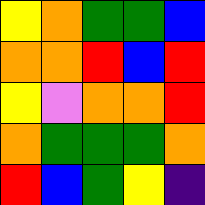[["yellow", "orange", "green", "green", "blue"], ["orange", "orange", "red", "blue", "red"], ["yellow", "violet", "orange", "orange", "red"], ["orange", "green", "green", "green", "orange"], ["red", "blue", "green", "yellow", "indigo"]]